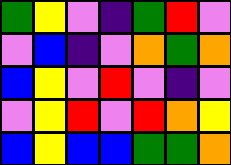[["green", "yellow", "violet", "indigo", "green", "red", "violet"], ["violet", "blue", "indigo", "violet", "orange", "green", "orange"], ["blue", "yellow", "violet", "red", "violet", "indigo", "violet"], ["violet", "yellow", "red", "violet", "red", "orange", "yellow"], ["blue", "yellow", "blue", "blue", "green", "green", "orange"]]